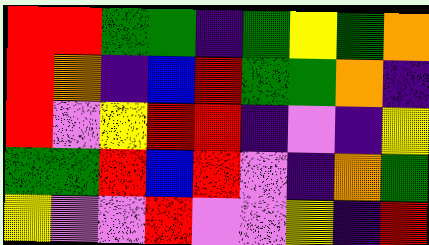[["red", "red", "green", "green", "indigo", "green", "yellow", "green", "orange"], ["red", "orange", "indigo", "blue", "red", "green", "green", "orange", "indigo"], ["red", "violet", "yellow", "red", "red", "indigo", "violet", "indigo", "yellow"], ["green", "green", "red", "blue", "red", "violet", "indigo", "orange", "green"], ["yellow", "violet", "violet", "red", "violet", "violet", "yellow", "indigo", "red"]]